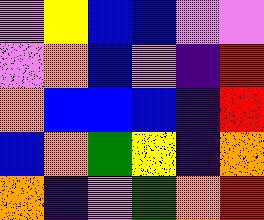[["violet", "yellow", "blue", "blue", "violet", "violet"], ["violet", "orange", "blue", "violet", "indigo", "red"], ["orange", "blue", "blue", "blue", "indigo", "red"], ["blue", "orange", "green", "yellow", "indigo", "orange"], ["orange", "indigo", "violet", "green", "orange", "red"]]